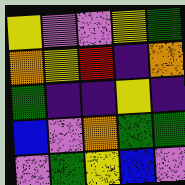[["yellow", "violet", "violet", "yellow", "green"], ["orange", "yellow", "red", "indigo", "orange"], ["green", "indigo", "indigo", "yellow", "indigo"], ["blue", "violet", "orange", "green", "green"], ["violet", "green", "yellow", "blue", "violet"]]